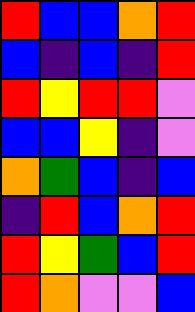[["red", "blue", "blue", "orange", "red"], ["blue", "indigo", "blue", "indigo", "red"], ["red", "yellow", "red", "red", "violet"], ["blue", "blue", "yellow", "indigo", "violet"], ["orange", "green", "blue", "indigo", "blue"], ["indigo", "red", "blue", "orange", "red"], ["red", "yellow", "green", "blue", "red"], ["red", "orange", "violet", "violet", "blue"]]